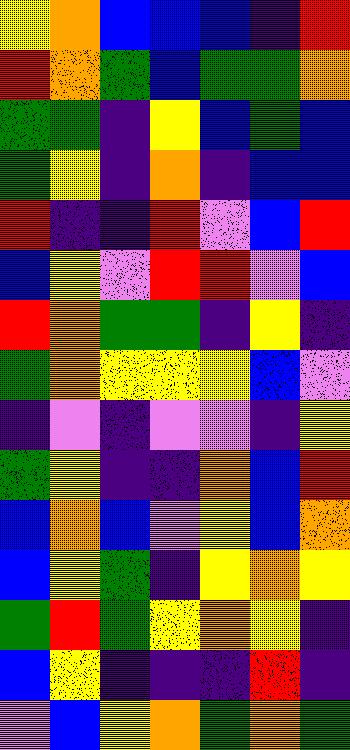[["yellow", "orange", "blue", "blue", "blue", "indigo", "red"], ["red", "orange", "green", "blue", "green", "green", "orange"], ["green", "green", "indigo", "yellow", "blue", "green", "blue"], ["green", "yellow", "indigo", "orange", "indigo", "blue", "blue"], ["red", "indigo", "indigo", "red", "violet", "blue", "red"], ["blue", "yellow", "violet", "red", "red", "violet", "blue"], ["red", "orange", "green", "green", "indigo", "yellow", "indigo"], ["green", "orange", "yellow", "yellow", "yellow", "blue", "violet"], ["indigo", "violet", "indigo", "violet", "violet", "indigo", "yellow"], ["green", "yellow", "indigo", "indigo", "orange", "blue", "red"], ["blue", "orange", "blue", "violet", "yellow", "blue", "orange"], ["blue", "yellow", "green", "indigo", "yellow", "orange", "yellow"], ["green", "red", "green", "yellow", "orange", "yellow", "indigo"], ["blue", "yellow", "indigo", "indigo", "indigo", "red", "indigo"], ["violet", "blue", "yellow", "orange", "green", "orange", "green"]]